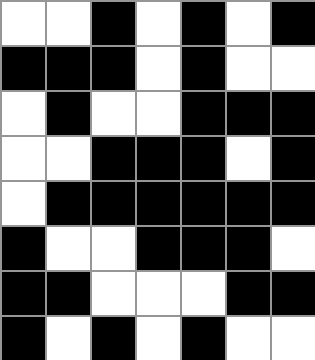[["white", "white", "black", "white", "black", "white", "black"], ["black", "black", "black", "white", "black", "white", "white"], ["white", "black", "white", "white", "black", "black", "black"], ["white", "white", "black", "black", "black", "white", "black"], ["white", "black", "black", "black", "black", "black", "black"], ["black", "white", "white", "black", "black", "black", "white"], ["black", "black", "white", "white", "white", "black", "black"], ["black", "white", "black", "white", "black", "white", "white"]]